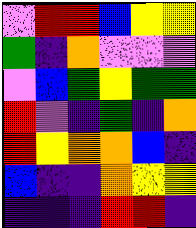[["violet", "red", "red", "blue", "yellow", "yellow"], ["green", "indigo", "orange", "violet", "violet", "violet"], ["violet", "blue", "green", "yellow", "green", "green"], ["red", "violet", "indigo", "green", "indigo", "orange"], ["red", "yellow", "orange", "orange", "blue", "indigo"], ["blue", "indigo", "indigo", "orange", "yellow", "yellow"], ["indigo", "indigo", "indigo", "red", "red", "indigo"]]